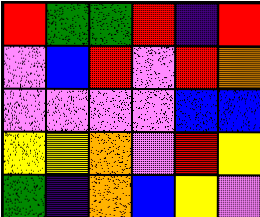[["red", "green", "green", "red", "indigo", "red"], ["violet", "blue", "red", "violet", "red", "orange"], ["violet", "violet", "violet", "violet", "blue", "blue"], ["yellow", "yellow", "orange", "violet", "red", "yellow"], ["green", "indigo", "orange", "blue", "yellow", "violet"]]